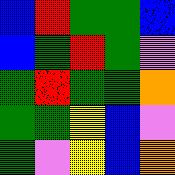[["blue", "red", "green", "green", "blue"], ["blue", "green", "red", "green", "violet"], ["green", "red", "green", "green", "orange"], ["green", "green", "yellow", "blue", "violet"], ["green", "violet", "yellow", "blue", "orange"]]